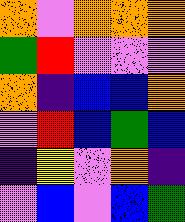[["orange", "violet", "orange", "orange", "orange"], ["green", "red", "violet", "violet", "violet"], ["orange", "indigo", "blue", "blue", "orange"], ["violet", "red", "blue", "green", "blue"], ["indigo", "yellow", "violet", "orange", "indigo"], ["violet", "blue", "violet", "blue", "green"]]